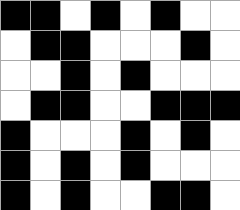[["black", "black", "white", "black", "white", "black", "white", "white"], ["white", "black", "black", "white", "white", "white", "black", "white"], ["white", "white", "black", "white", "black", "white", "white", "white"], ["white", "black", "black", "white", "white", "black", "black", "black"], ["black", "white", "white", "white", "black", "white", "black", "white"], ["black", "white", "black", "white", "black", "white", "white", "white"], ["black", "white", "black", "white", "white", "black", "black", "white"]]